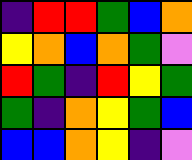[["indigo", "red", "red", "green", "blue", "orange"], ["yellow", "orange", "blue", "orange", "green", "violet"], ["red", "green", "indigo", "red", "yellow", "green"], ["green", "indigo", "orange", "yellow", "green", "blue"], ["blue", "blue", "orange", "yellow", "indigo", "violet"]]